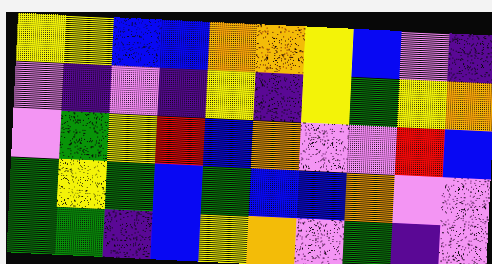[["yellow", "yellow", "blue", "blue", "orange", "orange", "yellow", "blue", "violet", "indigo"], ["violet", "indigo", "violet", "indigo", "yellow", "indigo", "yellow", "green", "yellow", "orange"], ["violet", "green", "yellow", "red", "blue", "orange", "violet", "violet", "red", "blue"], ["green", "yellow", "green", "blue", "green", "blue", "blue", "orange", "violet", "violet"], ["green", "green", "indigo", "blue", "yellow", "orange", "violet", "green", "indigo", "violet"]]